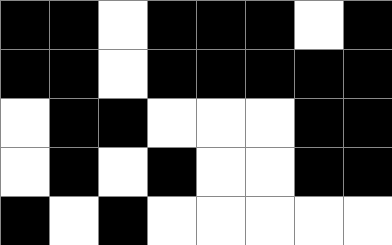[["black", "black", "white", "black", "black", "black", "white", "black"], ["black", "black", "white", "black", "black", "black", "black", "black"], ["white", "black", "black", "white", "white", "white", "black", "black"], ["white", "black", "white", "black", "white", "white", "black", "black"], ["black", "white", "black", "white", "white", "white", "white", "white"]]